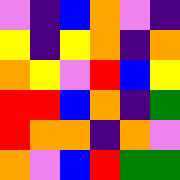[["violet", "indigo", "blue", "orange", "violet", "indigo"], ["yellow", "indigo", "yellow", "orange", "indigo", "orange"], ["orange", "yellow", "violet", "red", "blue", "yellow"], ["red", "red", "blue", "orange", "indigo", "green"], ["red", "orange", "orange", "indigo", "orange", "violet"], ["orange", "violet", "blue", "red", "green", "green"]]